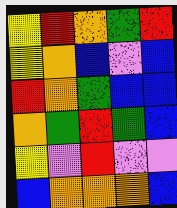[["yellow", "red", "orange", "green", "red"], ["yellow", "orange", "blue", "violet", "blue"], ["red", "orange", "green", "blue", "blue"], ["orange", "green", "red", "green", "blue"], ["yellow", "violet", "red", "violet", "violet"], ["blue", "orange", "orange", "orange", "blue"]]